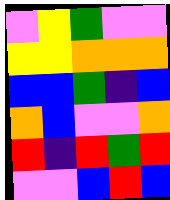[["violet", "yellow", "green", "violet", "violet"], ["yellow", "yellow", "orange", "orange", "orange"], ["blue", "blue", "green", "indigo", "blue"], ["orange", "blue", "violet", "violet", "orange"], ["red", "indigo", "red", "green", "red"], ["violet", "violet", "blue", "red", "blue"]]